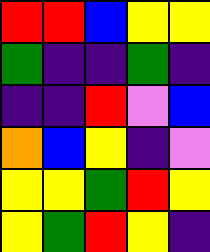[["red", "red", "blue", "yellow", "yellow"], ["green", "indigo", "indigo", "green", "indigo"], ["indigo", "indigo", "red", "violet", "blue"], ["orange", "blue", "yellow", "indigo", "violet"], ["yellow", "yellow", "green", "red", "yellow"], ["yellow", "green", "red", "yellow", "indigo"]]